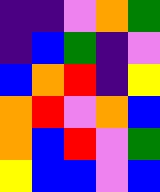[["indigo", "indigo", "violet", "orange", "green"], ["indigo", "blue", "green", "indigo", "violet"], ["blue", "orange", "red", "indigo", "yellow"], ["orange", "red", "violet", "orange", "blue"], ["orange", "blue", "red", "violet", "green"], ["yellow", "blue", "blue", "violet", "blue"]]